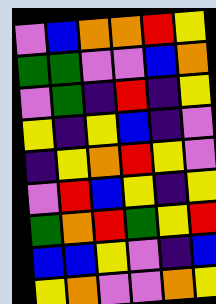[["violet", "blue", "orange", "orange", "red", "yellow"], ["green", "green", "violet", "violet", "blue", "orange"], ["violet", "green", "indigo", "red", "indigo", "yellow"], ["yellow", "indigo", "yellow", "blue", "indigo", "violet"], ["indigo", "yellow", "orange", "red", "yellow", "violet"], ["violet", "red", "blue", "yellow", "indigo", "yellow"], ["green", "orange", "red", "green", "yellow", "red"], ["blue", "blue", "yellow", "violet", "indigo", "blue"], ["yellow", "orange", "violet", "violet", "orange", "yellow"]]